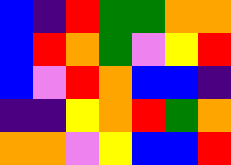[["blue", "indigo", "red", "green", "green", "orange", "orange"], ["blue", "red", "orange", "green", "violet", "yellow", "red"], ["blue", "violet", "red", "orange", "blue", "blue", "indigo"], ["indigo", "indigo", "yellow", "orange", "red", "green", "orange"], ["orange", "orange", "violet", "yellow", "blue", "blue", "red"]]